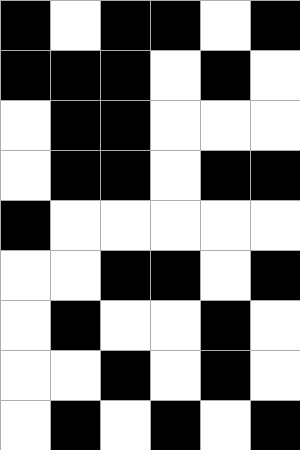[["black", "white", "black", "black", "white", "black"], ["black", "black", "black", "white", "black", "white"], ["white", "black", "black", "white", "white", "white"], ["white", "black", "black", "white", "black", "black"], ["black", "white", "white", "white", "white", "white"], ["white", "white", "black", "black", "white", "black"], ["white", "black", "white", "white", "black", "white"], ["white", "white", "black", "white", "black", "white"], ["white", "black", "white", "black", "white", "black"]]